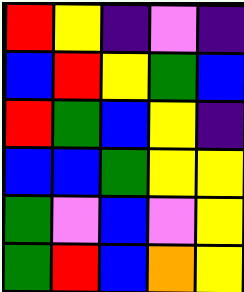[["red", "yellow", "indigo", "violet", "indigo"], ["blue", "red", "yellow", "green", "blue"], ["red", "green", "blue", "yellow", "indigo"], ["blue", "blue", "green", "yellow", "yellow"], ["green", "violet", "blue", "violet", "yellow"], ["green", "red", "blue", "orange", "yellow"]]